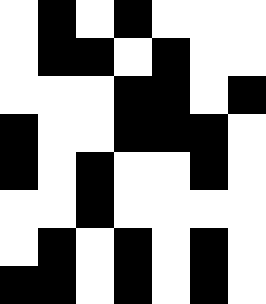[["white", "black", "white", "black", "white", "white", "white"], ["white", "black", "black", "white", "black", "white", "white"], ["white", "white", "white", "black", "black", "white", "black"], ["black", "white", "white", "black", "black", "black", "white"], ["black", "white", "black", "white", "white", "black", "white"], ["white", "white", "black", "white", "white", "white", "white"], ["white", "black", "white", "black", "white", "black", "white"], ["black", "black", "white", "black", "white", "black", "white"]]